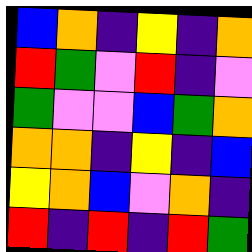[["blue", "orange", "indigo", "yellow", "indigo", "orange"], ["red", "green", "violet", "red", "indigo", "violet"], ["green", "violet", "violet", "blue", "green", "orange"], ["orange", "orange", "indigo", "yellow", "indigo", "blue"], ["yellow", "orange", "blue", "violet", "orange", "indigo"], ["red", "indigo", "red", "indigo", "red", "green"]]